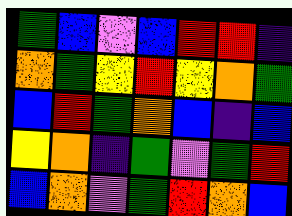[["green", "blue", "violet", "blue", "red", "red", "indigo"], ["orange", "green", "yellow", "red", "yellow", "orange", "green"], ["blue", "red", "green", "orange", "blue", "indigo", "blue"], ["yellow", "orange", "indigo", "green", "violet", "green", "red"], ["blue", "orange", "violet", "green", "red", "orange", "blue"]]